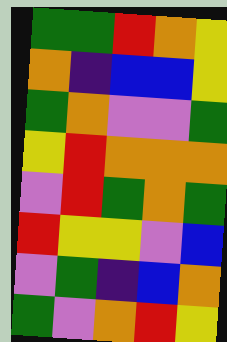[["green", "green", "red", "orange", "yellow"], ["orange", "indigo", "blue", "blue", "yellow"], ["green", "orange", "violet", "violet", "green"], ["yellow", "red", "orange", "orange", "orange"], ["violet", "red", "green", "orange", "green"], ["red", "yellow", "yellow", "violet", "blue"], ["violet", "green", "indigo", "blue", "orange"], ["green", "violet", "orange", "red", "yellow"]]